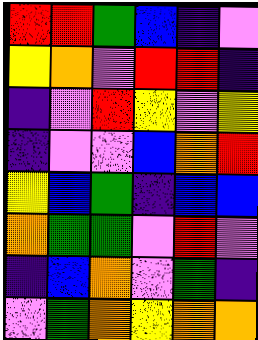[["red", "red", "green", "blue", "indigo", "violet"], ["yellow", "orange", "violet", "red", "red", "indigo"], ["indigo", "violet", "red", "yellow", "violet", "yellow"], ["indigo", "violet", "violet", "blue", "orange", "red"], ["yellow", "blue", "green", "indigo", "blue", "blue"], ["orange", "green", "green", "violet", "red", "violet"], ["indigo", "blue", "orange", "violet", "green", "indigo"], ["violet", "green", "orange", "yellow", "orange", "orange"]]